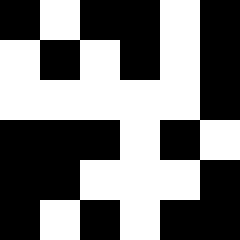[["black", "white", "black", "black", "white", "black"], ["white", "black", "white", "black", "white", "black"], ["white", "white", "white", "white", "white", "black"], ["black", "black", "black", "white", "black", "white"], ["black", "black", "white", "white", "white", "black"], ["black", "white", "black", "white", "black", "black"]]